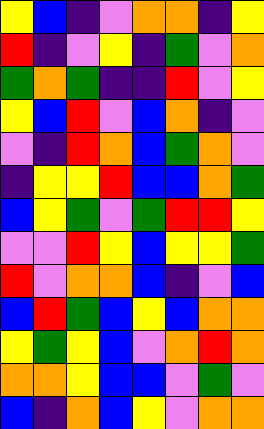[["yellow", "blue", "indigo", "violet", "orange", "orange", "indigo", "yellow"], ["red", "indigo", "violet", "yellow", "indigo", "green", "violet", "orange"], ["green", "orange", "green", "indigo", "indigo", "red", "violet", "yellow"], ["yellow", "blue", "red", "violet", "blue", "orange", "indigo", "violet"], ["violet", "indigo", "red", "orange", "blue", "green", "orange", "violet"], ["indigo", "yellow", "yellow", "red", "blue", "blue", "orange", "green"], ["blue", "yellow", "green", "violet", "green", "red", "red", "yellow"], ["violet", "violet", "red", "yellow", "blue", "yellow", "yellow", "green"], ["red", "violet", "orange", "orange", "blue", "indigo", "violet", "blue"], ["blue", "red", "green", "blue", "yellow", "blue", "orange", "orange"], ["yellow", "green", "yellow", "blue", "violet", "orange", "red", "orange"], ["orange", "orange", "yellow", "blue", "blue", "violet", "green", "violet"], ["blue", "indigo", "orange", "blue", "yellow", "violet", "orange", "orange"]]